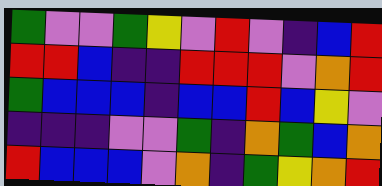[["green", "violet", "violet", "green", "yellow", "violet", "red", "violet", "indigo", "blue", "red"], ["red", "red", "blue", "indigo", "indigo", "red", "red", "red", "violet", "orange", "red"], ["green", "blue", "blue", "blue", "indigo", "blue", "blue", "red", "blue", "yellow", "violet"], ["indigo", "indigo", "indigo", "violet", "violet", "green", "indigo", "orange", "green", "blue", "orange"], ["red", "blue", "blue", "blue", "violet", "orange", "indigo", "green", "yellow", "orange", "red"]]